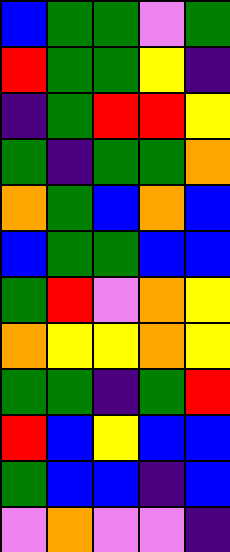[["blue", "green", "green", "violet", "green"], ["red", "green", "green", "yellow", "indigo"], ["indigo", "green", "red", "red", "yellow"], ["green", "indigo", "green", "green", "orange"], ["orange", "green", "blue", "orange", "blue"], ["blue", "green", "green", "blue", "blue"], ["green", "red", "violet", "orange", "yellow"], ["orange", "yellow", "yellow", "orange", "yellow"], ["green", "green", "indigo", "green", "red"], ["red", "blue", "yellow", "blue", "blue"], ["green", "blue", "blue", "indigo", "blue"], ["violet", "orange", "violet", "violet", "indigo"]]